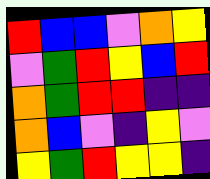[["red", "blue", "blue", "violet", "orange", "yellow"], ["violet", "green", "red", "yellow", "blue", "red"], ["orange", "green", "red", "red", "indigo", "indigo"], ["orange", "blue", "violet", "indigo", "yellow", "violet"], ["yellow", "green", "red", "yellow", "yellow", "indigo"]]